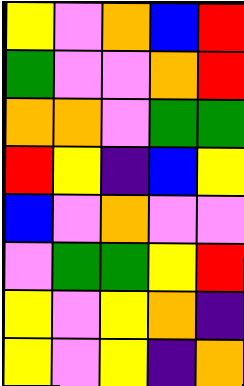[["yellow", "violet", "orange", "blue", "red"], ["green", "violet", "violet", "orange", "red"], ["orange", "orange", "violet", "green", "green"], ["red", "yellow", "indigo", "blue", "yellow"], ["blue", "violet", "orange", "violet", "violet"], ["violet", "green", "green", "yellow", "red"], ["yellow", "violet", "yellow", "orange", "indigo"], ["yellow", "violet", "yellow", "indigo", "orange"]]